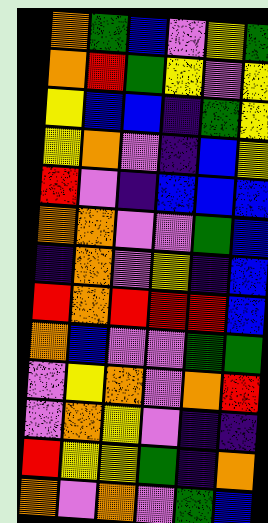[["orange", "green", "blue", "violet", "yellow", "green"], ["orange", "red", "green", "yellow", "violet", "yellow"], ["yellow", "blue", "blue", "indigo", "green", "yellow"], ["yellow", "orange", "violet", "indigo", "blue", "yellow"], ["red", "violet", "indigo", "blue", "blue", "blue"], ["orange", "orange", "violet", "violet", "green", "blue"], ["indigo", "orange", "violet", "yellow", "indigo", "blue"], ["red", "orange", "red", "red", "red", "blue"], ["orange", "blue", "violet", "violet", "green", "green"], ["violet", "yellow", "orange", "violet", "orange", "red"], ["violet", "orange", "yellow", "violet", "indigo", "indigo"], ["red", "yellow", "yellow", "green", "indigo", "orange"], ["orange", "violet", "orange", "violet", "green", "blue"]]